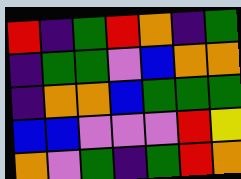[["red", "indigo", "green", "red", "orange", "indigo", "green"], ["indigo", "green", "green", "violet", "blue", "orange", "orange"], ["indigo", "orange", "orange", "blue", "green", "green", "green"], ["blue", "blue", "violet", "violet", "violet", "red", "yellow"], ["orange", "violet", "green", "indigo", "green", "red", "orange"]]